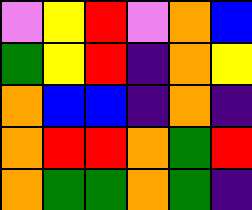[["violet", "yellow", "red", "violet", "orange", "blue"], ["green", "yellow", "red", "indigo", "orange", "yellow"], ["orange", "blue", "blue", "indigo", "orange", "indigo"], ["orange", "red", "red", "orange", "green", "red"], ["orange", "green", "green", "orange", "green", "indigo"]]